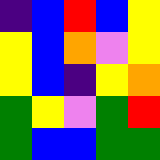[["indigo", "blue", "red", "blue", "yellow"], ["yellow", "blue", "orange", "violet", "yellow"], ["yellow", "blue", "indigo", "yellow", "orange"], ["green", "yellow", "violet", "green", "red"], ["green", "blue", "blue", "green", "green"]]